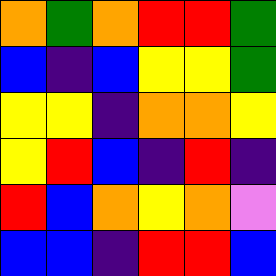[["orange", "green", "orange", "red", "red", "green"], ["blue", "indigo", "blue", "yellow", "yellow", "green"], ["yellow", "yellow", "indigo", "orange", "orange", "yellow"], ["yellow", "red", "blue", "indigo", "red", "indigo"], ["red", "blue", "orange", "yellow", "orange", "violet"], ["blue", "blue", "indigo", "red", "red", "blue"]]